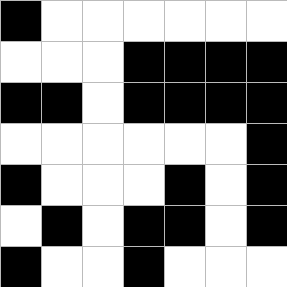[["black", "white", "white", "white", "white", "white", "white"], ["white", "white", "white", "black", "black", "black", "black"], ["black", "black", "white", "black", "black", "black", "black"], ["white", "white", "white", "white", "white", "white", "black"], ["black", "white", "white", "white", "black", "white", "black"], ["white", "black", "white", "black", "black", "white", "black"], ["black", "white", "white", "black", "white", "white", "white"]]